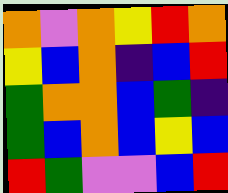[["orange", "violet", "orange", "yellow", "red", "orange"], ["yellow", "blue", "orange", "indigo", "blue", "red"], ["green", "orange", "orange", "blue", "green", "indigo"], ["green", "blue", "orange", "blue", "yellow", "blue"], ["red", "green", "violet", "violet", "blue", "red"]]